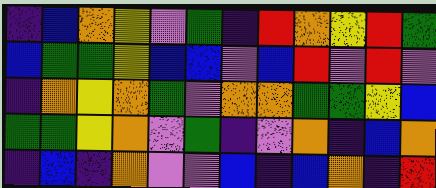[["indigo", "blue", "orange", "yellow", "violet", "green", "indigo", "red", "orange", "yellow", "red", "green"], ["blue", "green", "green", "yellow", "blue", "blue", "violet", "blue", "red", "violet", "red", "violet"], ["indigo", "orange", "yellow", "orange", "green", "violet", "orange", "orange", "green", "green", "yellow", "blue"], ["green", "green", "yellow", "orange", "violet", "green", "indigo", "violet", "orange", "indigo", "blue", "orange"], ["indigo", "blue", "indigo", "orange", "violet", "violet", "blue", "indigo", "blue", "orange", "indigo", "red"]]